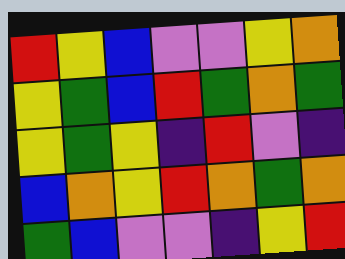[["red", "yellow", "blue", "violet", "violet", "yellow", "orange"], ["yellow", "green", "blue", "red", "green", "orange", "green"], ["yellow", "green", "yellow", "indigo", "red", "violet", "indigo"], ["blue", "orange", "yellow", "red", "orange", "green", "orange"], ["green", "blue", "violet", "violet", "indigo", "yellow", "red"]]